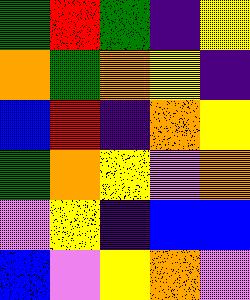[["green", "red", "green", "indigo", "yellow"], ["orange", "green", "orange", "yellow", "indigo"], ["blue", "red", "indigo", "orange", "yellow"], ["green", "orange", "yellow", "violet", "orange"], ["violet", "yellow", "indigo", "blue", "blue"], ["blue", "violet", "yellow", "orange", "violet"]]